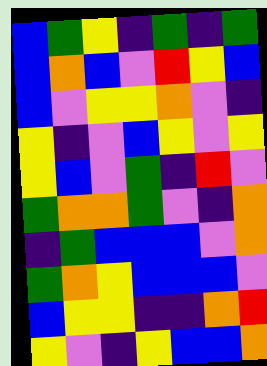[["blue", "green", "yellow", "indigo", "green", "indigo", "green"], ["blue", "orange", "blue", "violet", "red", "yellow", "blue"], ["blue", "violet", "yellow", "yellow", "orange", "violet", "indigo"], ["yellow", "indigo", "violet", "blue", "yellow", "violet", "yellow"], ["yellow", "blue", "violet", "green", "indigo", "red", "violet"], ["green", "orange", "orange", "green", "violet", "indigo", "orange"], ["indigo", "green", "blue", "blue", "blue", "violet", "orange"], ["green", "orange", "yellow", "blue", "blue", "blue", "violet"], ["blue", "yellow", "yellow", "indigo", "indigo", "orange", "red"], ["yellow", "violet", "indigo", "yellow", "blue", "blue", "orange"]]